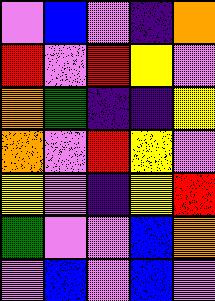[["violet", "blue", "violet", "indigo", "orange"], ["red", "violet", "red", "yellow", "violet"], ["orange", "green", "indigo", "indigo", "yellow"], ["orange", "violet", "red", "yellow", "violet"], ["yellow", "violet", "indigo", "yellow", "red"], ["green", "violet", "violet", "blue", "orange"], ["violet", "blue", "violet", "blue", "violet"]]